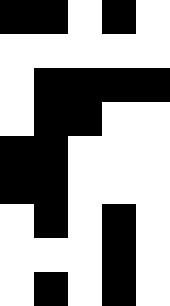[["black", "black", "white", "black", "white"], ["white", "white", "white", "white", "white"], ["white", "black", "black", "black", "black"], ["white", "black", "black", "white", "white"], ["black", "black", "white", "white", "white"], ["black", "black", "white", "white", "white"], ["white", "black", "white", "black", "white"], ["white", "white", "white", "black", "white"], ["white", "black", "white", "black", "white"]]